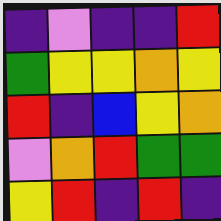[["indigo", "violet", "indigo", "indigo", "red"], ["green", "yellow", "yellow", "orange", "yellow"], ["red", "indigo", "blue", "yellow", "orange"], ["violet", "orange", "red", "green", "green"], ["yellow", "red", "indigo", "red", "indigo"]]